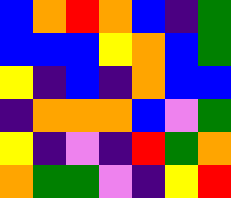[["blue", "orange", "red", "orange", "blue", "indigo", "green"], ["blue", "blue", "blue", "yellow", "orange", "blue", "green"], ["yellow", "indigo", "blue", "indigo", "orange", "blue", "blue"], ["indigo", "orange", "orange", "orange", "blue", "violet", "green"], ["yellow", "indigo", "violet", "indigo", "red", "green", "orange"], ["orange", "green", "green", "violet", "indigo", "yellow", "red"]]